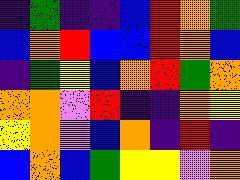[["indigo", "green", "indigo", "indigo", "blue", "red", "orange", "green"], ["blue", "orange", "red", "blue", "blue", "red", "orange", "blue"], ["indigo", "green", "yellow", "blue", "orange", "red", "green", "orange"], ["orange", "orange", "violet", "red", "indigo", "indigo", "orange", "yellow"], ["yellow", "orange", "violet", "blue", "orange", "indigo", "red", "indigo"], ["blue", "orange", "blue", "green", "yellow", "yellow", "violet", "orange"]]